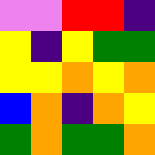[["violet", "violet", "red", "red", "indigo"], ["yellow", "indigo", "yellow", "green", "green"], ["yellow", "yellow", "orange", "yellow", "orange"], ["blue", "orange", "indigo", "orange", "yellow"], ["green", "orange", "green", "green", "orange"]]